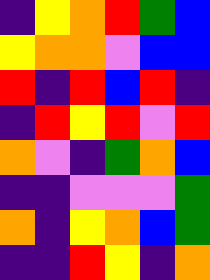[["indigo", "yellow", "orange", "red", "green", "blue"], ["yellow", "orange", "orange", "violet", "blue", "blue"], ["red", "indigo", "red", "blue", "red", "indigo"], ["indigo", "red", "yellow", "red", "violet", "red"], ["orange", "violet", "indigo", "green", "orange", "blue"], ["indigo", "indigo", "violet", "violet", "violet", "green"], ["orange", "indigo", "yellow", "orange", "blue", "green"], ["indigo", "indigo", "red", "yellow", "indigo", "orange"]]